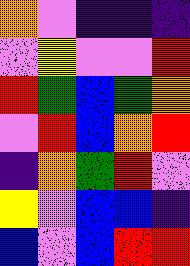[["orange", "violet", "indigo", "indigo", "indigo"], ["violet", "yellow", "violet", "violet", "red"], ["red", "green", "blue", "green", "orange"], ["violet", "red", "blue", "orange", "red"], ["indigo", "orange", "green", "red", "violet"], ["yellow", "violet", "blue", "blue", "indigo"], ["blue", "violet", "blue", "red", "red"]]